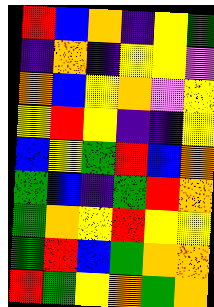[["red", "blue", "orange", "indigo", "yellow", "green"], ["indigo", "orange", "indigo", "yellow", "yellow", "violet"], ["orange", "blue", "yellow", "orange", "violet", "yellow"], ["yellow", "red", "yellow", "indigo", "indigo", "yellow"], ["blue", "yellow", "green", "red", "blue", "orange"], ["green", "blue", "indigo", "green", "red", "orange"], ["green", "orange", "yellow", "red", "yellow", "yellow"], ["green", "red", "blue", "green", "orange", "orange"], ["red", "green", "yellow", "orange", "green", "orange"]]